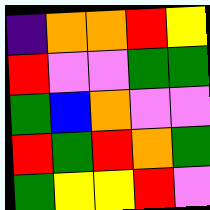[["indigo", "orange", "orange", "red", "yellow"], ["red", "violet", "violet", "green", "green"], ["green", "blue", "orange", "violet", "violet"], ["red", "green", "red", "orange", "green"], ["green", "yellow", "yellow", "red", "violet"]]